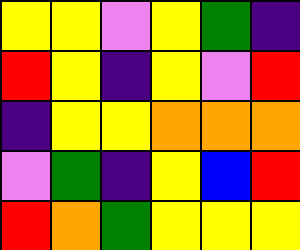[["yellow", "yellow", "violet", "yellow", "green", "indigo"], ["red", "yellow", "indigo", "yellow", "violet", "red"], ["indigo", "yellow", "yellow", "orange", "orange", "orange"], ["violet", "green", "indigo", "yellow", "blue", "red"], ["red", "orange", "green", "yellow", "yellow", "yellow"]]